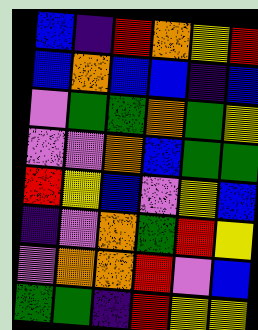[["blue", "indigo", "red", "orange", "yellow", "red"], ["blue", "orange", "blue", "blue", "indigo", "blue"], ["violet", "green", "green", "orange", "green", "yellow"], ["violet", "violet", "orange", "blue", "green", "green"], ["red", "yellow", "blue", "violet", "yellow", "blue"], ["indigo", "violet", "orange", "green", "red", "yellow"], ["violet", "orange", "orange", "red", "violet", "blue"], ["green", "green", "indigo", "red", "yellow", "yellow"]]